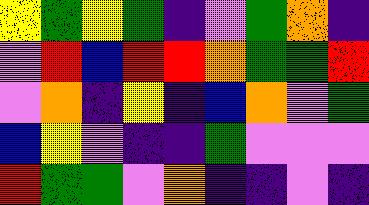[["yellow", "green", "yellow", "green", "indigo", "violet", "green", "orange", "indigo"], ["violet", "red", "blue", "red", "red", "orange", "green", "green", "red"], ["violet", "orange", "indigo", "yellow", "indigo", "blue", "orange", "violet", "green"], ["blue", "yellow", "violet", "indigo", "indigo", "green", "violet", "violet", "violet"], ["red", "green", "green", "violet", "orange", "indigo", "indigo", "violet", "indigo"]]